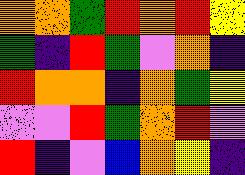[["orange", "orange", "green", "red", "orange", "red", "yellow"], ["green", "indigo", "red", "green", "violet", "orange", "indigo"], ["red", "orange", "orange", "indigo", "orange", "green", "yellow"], ["violet", "violet", "red", "green", "orange", "red", "violet"], ["red", "indigo", "violet", "blue", "orange", "yellow", "indigo"]]